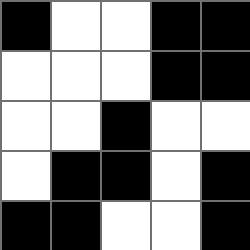[["black", "white", "white", "black", "black"], ["white", "white", "white", "black", "black"], ["white", "white", "black", "white", "white"], ["white", "black", "black", "white", "black"], ["black", "black", "white", "white", "black"]]